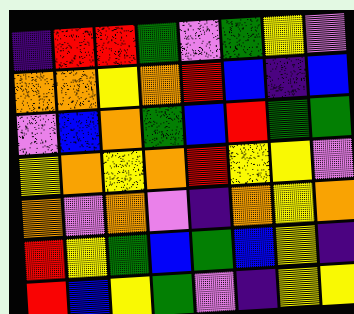[["indigo", "red", "red", "green", "violet", "green", "yellow", "violet"], ["orange", "orange", "yellow", "orange", "red", "blue", "indigo", "blue"], ["violet", "blue", "orange", "green", "blue", "red", "green", "green"], ["yellow", "orange", "yellow", "orange", "red", "yellow", "yellow", "violet"], ["orange", "violet", "orange", "violet", "indigo", "orange", "yellow", "orange"], ["red", "yellow", "green", "blue", "green", "blue", "yellow", "indigo"], ["red", "blue", "yellow", "green", "violet", "indigo", "yellow", "yellow"]]